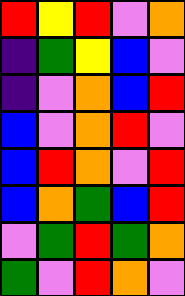[["red", "yellow", "red", "violet", "orange"], ["indigo", "green", "yellow", "blue", "violet"], ["indigo", "violet", "orange", "blue", "red"], ["blue", "violet", "orange", "red", "violet"], ["blue", "red", "orange", "violet", "red"], ["blue", "orange", "green", "blue", "red"], ["violet", "green", "red", "green", "orange"], ["green", "violet", "red", "orange", "violet"]]